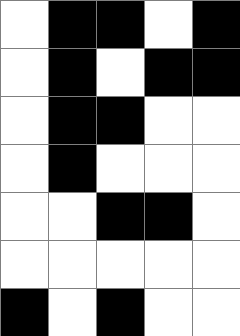[["white", "black", "black", "white", "black"], ["white", "black", "white", "black", "black"], ["white", "black", "black", "white", "white"], ["white", "black", "white", "white", "white"], ["white", "white", "black", "black", "white"], ["white", "white", "white", "white", "white"], ["black", "white", "black", "white", "white"]]